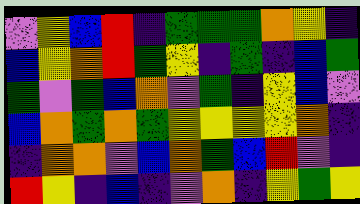[["violet", "yellow", "blue", "red", "indigo", "green", "green", "green", "orange", "yellow", "indigo"], ["blue", "yellow", "orange", "red", "green", "yellow", "indigo", "green", "indigo", "blue", "green"], ["green", "violet", "green", "blue", "orange", "violet", "green", "indigo", "yellow", "blue", "violet"], ["blue", "orange", "green", "orange", "green", "yellow", "yellow", "yellow", "yellow", "orange", "indigo"], ["indigo", "orange", "orange", "violet", "blue", "orange", "green", "blue", "red", "violet", "indigo"], ["red", "yellow", "indigo", "blue", "indigo", "violet", "orange", "indigo", "yellow", "green", "yellow"]]